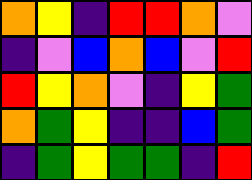[["orange", "yellow", "indigo", "red", "red", "orange", "violet"], ["indigo", "violet", "blue", "orange", "blue", "violet", "red"], ["red", "yellow", "orange", "violet", "indigo", "yellow", "green"], ["orange", "green", "yellow", "indigo", "indigo", "blue", "green"], ["indigo", "green", "yellow", "green", "green", "indigo", "red"]]